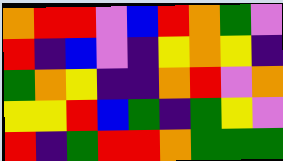[["orange", "red", "red", "violet", "blue", "red", "orange", "green", "violet"], ["red", "indigo", "blue", "violet", "indigo", "yellow", "orange", "yellow", "indigo"], ["green", "orange", "yellow", "indigo", "indigo", "orange", "red", "violet", "orange"], ["yellow", "yellow", "red", "blue", "green", "indigo", "green", "yellow", "violet"], ["red", "indigo", "green", "red", "red", "orange", "green", "green", "green"]]